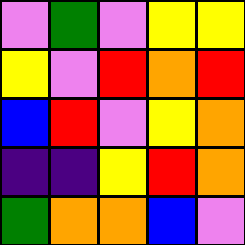[["violet", "green", "violet", "yellow", "yellow"], ["yellow", "violet", "red", "orange", "red"], ["blue", "red", "violet", "yellow", "orange"], ["indigo", "indigo", "yellow", "red", "orange"], ["green", "orange", "orange", "blue", "violet"]]